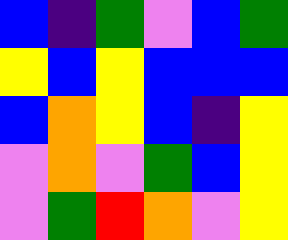[["blue", "indigo", "green", "violet", "blue", "green"], ["yellow", "blue", "yellow", "blue", "blue", "blue"], ["blue", "orange", "yellow", "blue", "indigo", "yellow"], ["violet", "orange", "violet", "green", "blue", "yellow"], ["violet", "green", "red", "orange", "violet", "yellow"]]